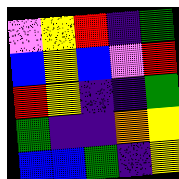[["violet", "yellow", "red", "indigo", "green"], ["blue", "yellow", "blue", "violet", "red"], ["red", "yellow", "indigo", "indigo", "green"], ["green", "indigo", "indigo", "orange", "yellow"], ["blue", "blue", "green", "indigo", "yellow"]]